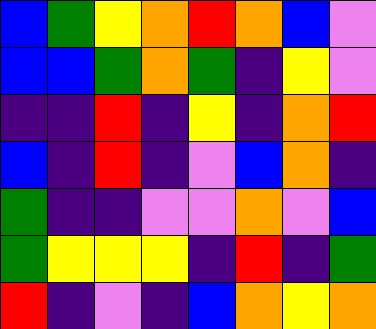[["blue", "green", "yellow", "orange", "red", "orange", "blue", "violet"], ["blue", "blue", "green", "orange", "green", "indigo", "yellow", "violet"], ["indigo", "indigo", "red", "indigo", "yellow", "indigo", "orange", "red"], ["blue", "indigo", "red", "indigo", "violet", "blue", "orange", "indigo"], ["green", "indigo", "indigo", "violet", "violet", "orange", "violet", "blue"], ["green", "yellow", "yellow", "yellow", "indigo", "red", "indigo", "green"], ["red", "indigo", "violet", "indigo", "blue", "orange", "yellow", "orange"]]